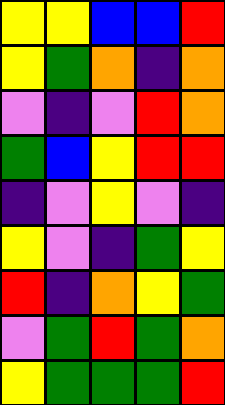[["yellow", "yellow", "blue", "blue", "red"], ["yellow", "green", "orange", "indigo", "orange"], ["violet", "indigo", "violet", "red", "orange"], ["green", "blue", "yellow", "red", "red"], ["indigo", "violet", "yellow", "violet", "indigo"], ["yellow", "violet", "indigo", "green", "yellow"], ["red", "indigo", "orange", "yellow", "green"], ["violet", "green", "red", "green", "orange"], ["yellow", "green", "green", "green", "red"]]